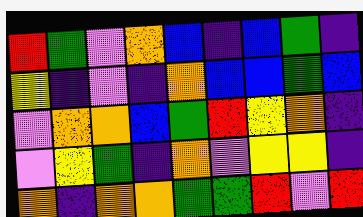[["red", "green", "violet", "orange", "blue", "indigo", "blue", "green", "indigo"], ["yellow", "indigo", "violet", "indigo", "orange", "blue", "blue", "green", "blue"], ["violet", "orange", "orange", "blue", "green", "red", "yellow", "orange", "indigo"], ["violet", "yellow", "green", "indigo", "orange", "violet", "yellow", "yellow", "indigo"], ["orange", "indigo", "orange", "orange", "green", "green", "red", "violet", "red"]]